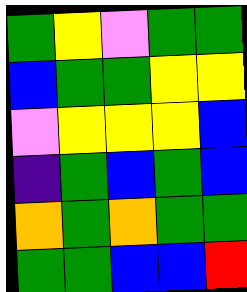[["green", "yellow", "violet", "green", "green"], ["blue", "green", "green", "yellow", "yellow"], ["violet", "yellow", "yellow", "yellow", "blue"], ["indigo", "green", "blue", "green", "blue"], ["orange", "green", "orange", "green", "green"], ["green", "green", "blue", "blue", "red"]]